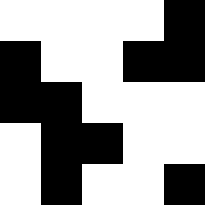[["white", "white", "white", "white", "black"], ["black", "white", "white", "black", "black"], ["black", "black", "white", "white", "white"], ["white", "black", "black", "white", "white"], ["white", "black", "white", "white", "black"]]